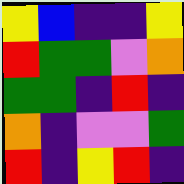[["yellow", "blue", "indigo", "indigo", "yellow"], ["red", "green", "green", "violet", "orange"], ["green", "green", "indigo", "red", "indigo"], ["orange", "indigo", "violet", "violet", "green"], ["red", "indigo", "yellow", "red", "indigo"]]